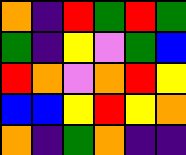[["orange", "indigo", "red", "green", "red", "green"], ["green", "indigo", "yellow", "violet", "green", "blue"], ["red", "orange", "violet", "orange", "red", "yellow"], ["blue", "blue", "yellow", "red", "yellow", "orange"], ["orange", "indigo", "green", "orange", "indigo", "indigo"]]